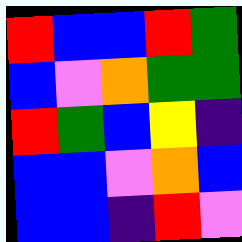[["red", "blue", "blue", "red", "green"], ["blue", "violet", "orange", "green", "green"], ["red", "green", "blue", "yellow", "indigo"], ["blue", "blue", "violet", "orange", "blue"], ["blue", "blue", "indigo", "red", "violet"]]